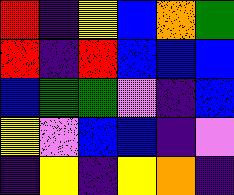[["red", "indigo", "yellow", "blue", "orange", "green"], ["red", "indigo", "red", "blue", "blue", "blue"], ["blue", "green", "green", "violet", "indigo", "blue"], ["yellow", "violet", "blue", "blue", "indigo", "violet"], ["indigo", "yellow", "indigo", "yellow", "orange", "indigo"]]